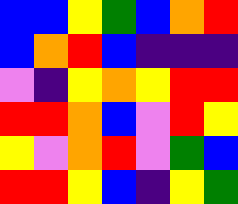[["blue", "blue", "yellow", "green", "blue", "orange", "red"], ["blue", "orange", "red", "blue", "indigo", "indigo", "indigo"], ["violet", "indigo", "yellow", "orange", "yellow", "red", "red"], ["red", "red", "orange", "blue", "violet", "red", "yellow"], ["yellow", "violet", "orange", "red", "violet", "green", "blue"], ["red", "red", "yellow", "blue", "indigo", "yellow", "green"]]